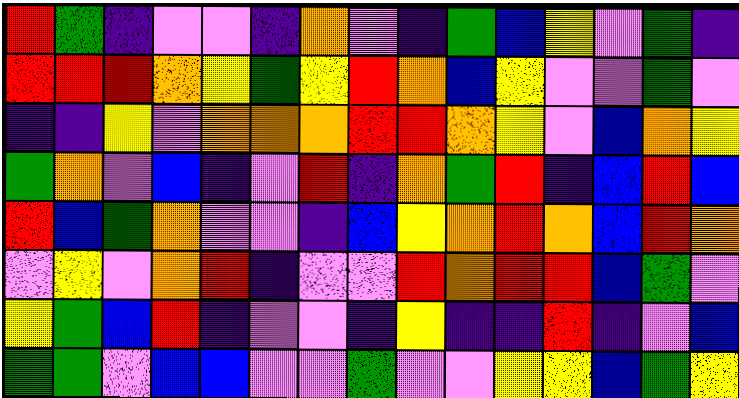[["red", "green", "indigo", "violet", "violet", "indigo", "orange", "violet", "indigo", "green", "blue", "yellow", "violet", "green", "indigo"], ["red", "red", "red", "orange", "yellow", "green", "yellow", "red", "orange", "blue", "yellow", "violet", "violet", "green", "violet"], ["indigo", "indigo", "yellow", "violet", "orange", "orange", "orange", "red", "red", "orange", "yellow", "violet", "blue", "orange", "yellow"], ["green", "orange", "violet", "blue", "indigo", "violet", "red", "indigo", "orange", "green", "red", "indigo", "blue", "red", "blue"], ["red", "blue", "green", "orange", "violet", "violet", "indigo", "blue", "yellow", "orange", "red", "orange", "blue", "red", "orange"], ["violet", "yellow", "violet", "orange", "red", "indigo", "violet", "violet", "red", "orange", "red", "red", "blue", "green", "violet"], ["yellow", "green", "blue", "red", "indigo", "violet", "violet", "indigo", "yellow", "indigo", "indigo", "red", "indigo", "violet", "blue"], ["green", "green", "violet", "blue", "blue", "violet", "violet", "green", "violet", "violet", "yellow", "yellow", "blue", "green", "yellow"]]